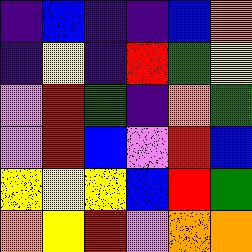[["indigo", "blue", "indigo", "indigo", "blue", "orange"], ["indigo", "yellow", "indigo", "red", "green", "yellow"], ["violet", "red", "green", "indigo", "orange", "green"], ["violet", "red", "blue", "violet", "red", "blue"], ["yellow", "yellow", "yellow", "blue", "red", "green"], ["orange", "yellow", "red", "violet", "orange", "orange"]]